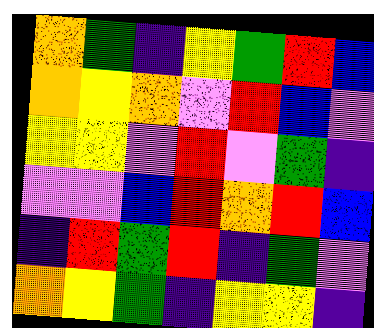[["orange", "green", "indigo", "yellow", "green", "red", "blue"], ["orange", "yellow", "orange", "violet", "red", "blue", "violet"], ["yellow", "yellow", "violet", "red", "violet", "green", "indigo"], ["violet", "violet", "blue", "red", "orange", "red", "blue"], ["indigo", "red", "green", "red", "indigo", "green", "violet"], ["orange", "yellow", "green", "indigo", "yellow", "yellow", "indigo"]]